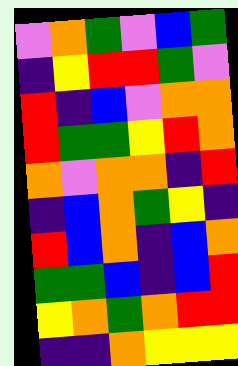[["violet", "orange", "green", "violet", "blue", "green"], ["indigo", "yellow", "red", "red", "green", "violet"], ["red", "indigo", "blue", "violet", "orange", "orange"], ["red", "green", "green", "yellow", "red", "orange"], ["orange", "violet", "orange", "orange", "indigo", "red"], ["indigo", "blue", "orange", "green", "yellow", "indigo"], ["red", "blue", "orange", "indigo", "blue", "orange"], ["green", "green", "blue", "indigo", "blue", "red"], ["yellow", "orange", "green", "orange", "red", "red"], ["indigo", "indigo", "orange", "yellow", "yellow", "yellow"]]